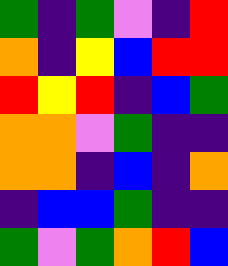[["green", "indigo", "green", "violet", "indigo", "red"], ["orange", "indigo", "yellow", "blue", "red", "red"], ["red", "yellow", "red", "indigo", "blue", "green"], ["orange", "orange", "violet", "green", "indigo", "indigo"], ["orange", "orange", "indigo", "blue", "indigo", "orange"], ["indigo", "blue", "blue", "green", "indigo", "indigo"], ["green", "violet", "green", "orange", "red", "blue"]]